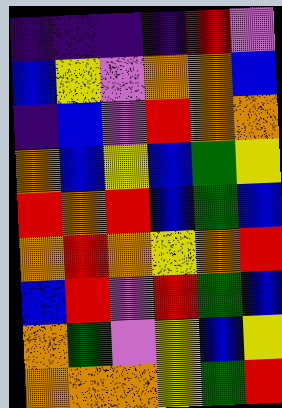[["indigo", "indigo", "indigo", "indigo", "red", "violet"], ["blue", "yellow", "violet", "orange", "orange", "blue"], ["indigo", "blue", "violet", "red", "orange", "orange"], ["orange", "blue", "yellow", "blue", "green", "yellow"], ["red", "orange", "red", "blue", "green", "blue"], ["orange", "red", "orange", "yellow", "orange", "red"], ["blue", "red", "violet", "red", "green", "blue"], ["orange", "green", "violet", "yellow", "blue", "yellow"], ["orange", "orange", "orange", "yellow", "green", "red"]]